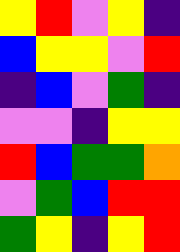[["yellow", "red", "violet", "yellow", "indigo"], ["blue", "yellow", "yellow", "violet", "red"], ["indigo", "blue", "violet", "green", "indigo"], ["violet", "violet", "indigo", "yellow", "yellow"], ["red", "blue", "green", "green", "orange"], ["violet", "green", "blue", "red", "red"], ["green", "yellow", "indigo", "yellow", "red"]]